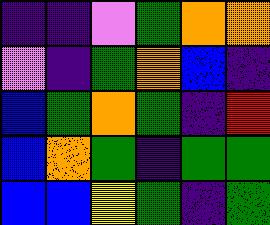[["indigo", "indigo", "violet", "green", "orange", "orange"], ["violet", "indigo", "green", "orange", "blue", "indigo"], ["blue", "green", "orange", "green", "indigo", "red"], ["blue", "orange", "green", "indigo", "green", "green"], ["blue", "blue", "yellow", "green", "indigo", "green"]]